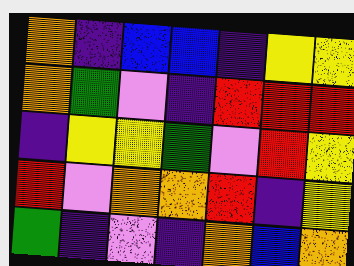[["orange", "indigo", "blue", "blue", "indigo", "yellow", "yellow"], ["orange", "green", "violet", "indigo", "red", "red", "red"], ["indigo", "yellow", "yellow", "green", "violet", "red", "yellow"], ["red", "violet", "orange", "orange", "red", "indigo", "yellow"], ["green", "indigo", "violet", "indigo", "orange", "blue", "orange"]]